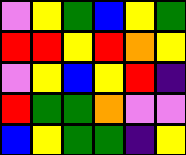[["violet", "yellow", "green", "blue", "yellow", "green"], ["red", "red", "yellow", "red", "orange", "yellow"], ["violet", "yellow", "blue", "yellow", "red", "indigo"], ["red", "green", "green", "orange", "violet", "violet"], ["blue", "yellow", "green", "green", "indigo", "yellow"]]